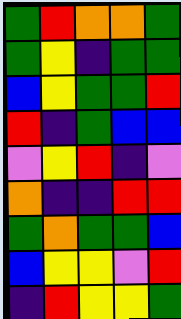[["green", "red", "orange", "orange", "green"], ["green", "yellow", "indigo", "green", "green"], ["blue", "yellow", "green", "green", "red"], ["red", "indigo", "green", "blue", "blue"], ["violet", "yellow", "red", "indigo", "violet"], ["orange", "indigo", "indigo", "red", "red"], ["green", "orange", "green", "green", "blue"], ["blue", "yellow", "yellow", "violet", "red"], ["indigo", "red", "yellow", "yellow", "green"]]